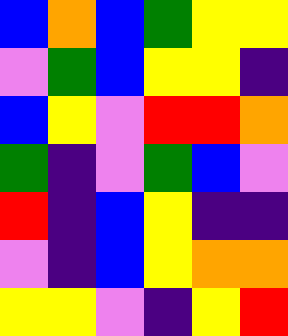[["blue", "orange", "blue", "green", "yellow", "yellow"], ["violet", "green", "blue", "yellow", "yellow", "indigo"], ["blue", "yellow", "violet", "red", "red", "orange"], ["green", "indigo", "violet", "green", "blue", "violet"], ["red", "indigo", "blue", "yellow", "indigo", "indigo"], ["violet", "indigo", "blue", "yellow", "orange", "orange"], ["yellow", "yellow", "violet", "indigo", "yellow", "red"]]